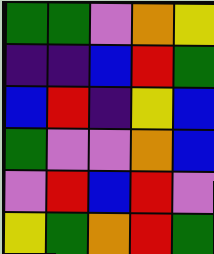[["green", "green", "violet", "orange", "yellow"], ["indigo", "indigo", "blue", "red", "green"], ["blue", "red", "indigo", "yellow", "blue"], ["green", "violet", "violet", "orange", "blue"], ["violet", "red", "blue", "red", "violet"], ["yellow", "green", "orange", "red", "green"]]